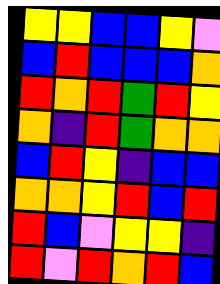[["yellow", "yellow", "blue", "blue", "yellow", "violet"], ["blue", "red", "blue", "blue", "blue", "orange"], ["red", "orange", "red", "green", "red", "yellow"], ["orange", "indigo", "red", "green", "orange", "orange"], ["blue", "red", "yellow", "indigo", "blue", "blue"], ["orange", "orange", "yellow", "red", "blue", "red"], ["red", "blue", "violet", "yellow", "yellow", "indigo"], ["red", "violet", "red", "orange", "red", "blue"]]